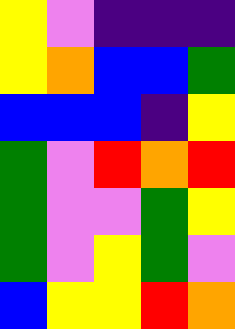[["yellow", "violet", "indigo", "indigo", "indigo"], ["yellow", "orange", "blue", "blue", "green"], ["blue", "blue", "blue", "indigo", "yellow"], ["green", "violet", "red", "orange", "red"], ["green", "violet", "violet", "green", "yellow"], ["green", "violet", "yellow", "green", "violet"], ["blue", "yellow", "yellow", "red", "orange"]]